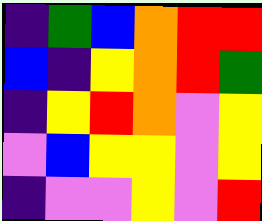[["indigo", "green", "blue", "orange", "red", "red"], ["blue", "indigo", "yellow", "orange", "red", "green"], ["indigo", "yellow", "red", "orange", "violet", "yellow"], ["violet", "blue", "yellow", "yellow", "violet", "yellow"], ["indigo", "violet", "violet", "yellow", "violet", "red"]]